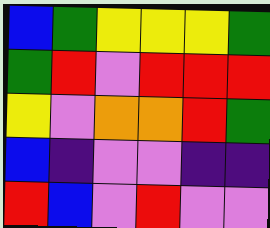[["blue", "green", "yellow", "yellow", "yellow", "green"], ["green", "red", "violet", "red", "red", "red"], ["yellow", "violet", "orange", "orange", "red", "green"], ["blue", "indigo", "violet", "violet", "indigo", "indigo"], ["red", "blue", "violet", "red", "violet", "violet"]]